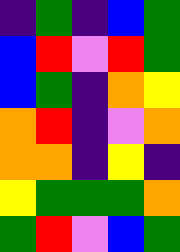[["indigo", "green", "indigo", "blue", "green"], ["blue", "red", "violet", "red", "green"], ["blue", "green", "indigo", "orange", "yellow"], ["orange", "red", "indigo", "violet", "orange"], ["orange", "orange", "indigo", "yellow", "indigo"], ["yellow", "green", "green", "green", "orange"], ["green", "red", "violet", "blue", "green"]]